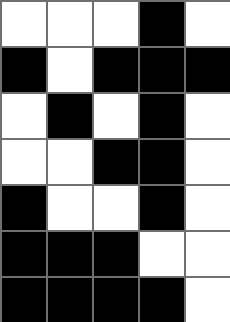[["white", "white", "white", "black", "white"], ["black", "white", "black", "black", "black"], ["white", "black", "white", "black", "white"], ["white", "white", "black", "black", "white"], ["black", "white", "white", "black", "white"], ["black", "black", "black", "white", "white"], ["black", "black", "black", "black", "white"]]